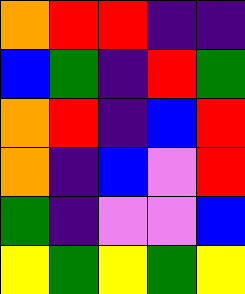[["orange", "red", "red", "indigo", "indigo"], ["blue", "green", "indigo", "red", "green"], ["orange", "red", "indigo", "blue", "red"], ["orange", "indigo", "blue", "violet", "red"], ["green", "indigo", "violet", "violet", "blue"], ["yellow", "green", "yellow", "green", "yellow"]]